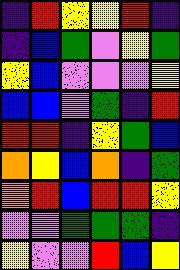[["indigo", "red", "yellow", "yellow", "red", "indigo"], ["indigo", "blue", "green", "violet", "yellow", "green"], ["yellow", "blue", "violet", "violet", "violet", "yellow"], ["blue", "blue", "violet", "green", "indigo", "red"], ["red", "red", "indigo", "yellow", "green", "blue"], ["orange", "yellow", "blue", "orange", "indigo", "green"], ["orange", "red", "blue", "red", "red", "yellow"], ["violet", "violet", "green", "green", "green", "indigo"], ["yellow", "violet", "violet", "red", "blue", "yellow"]]